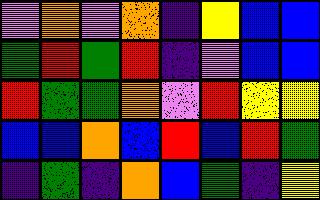[["violet", "orange", "violet", "orange", "indigo", "yellow", "blue", "blue"], ["green", "red", "green", "red", "indigo", "violet", "blue", "blue"], ["red", "green", "green", "orange", "violet", "red", "yellow", "yellow"], ["blue", "blue", "orange", "blue", "red", "blue", "red", "green"], ["indigo", "green", "indigo", "orange", "blue", "green", "indigo", "yellow"]]